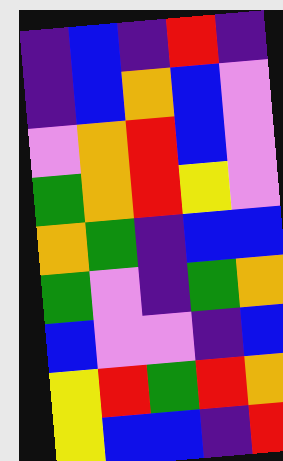[["indigo", "blue", "indigo", "red", "indigo"], ["indigo", "blue", "orange", "blue", "violet"], ["violet", "orange", "red", "blue", "violet"], ["green", "orange", "red", "yellow", "violet"], ["orange", "green", "indigo", "blue", "blue"], ["green", "violet", "indigo", "green", "orange"], ["blue", "violet", "violet", "indigo", "blue"], ["yellow", "red", "green", "red", "orange"], ["yellow", "blue", "blue", "indigo", "red"]]